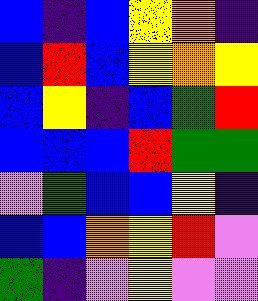[["blue", "indigo", "blue", "yellow", "orange", "indigo"], ["blue", "red", "blue", "yellow", "orange", "yellow"], ["blue", "yellow", "indigo", "blue", "green", "red"], ["blue", "blue", "blue", "red", "green", "green"], ["violet", "green", "blue", "blue", "yellow", "indigo"], ["blue", "blue", "orange", "yellow", "red", "violet"], ["green", "indigo", "violet", "yellow", "violet", "violet"]]